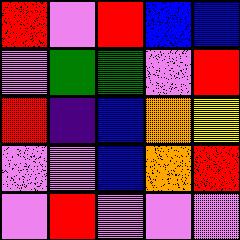[["red", "violet", "red", "blue", "blue"], ["violet", "green", "green", "violet", "red"], ["red", "indigo", "blue", "orange", "yellow"], ["violet", "violet", "blue", "orange", "red"], ["violet", "red", "violet", "violet", "violet"]]